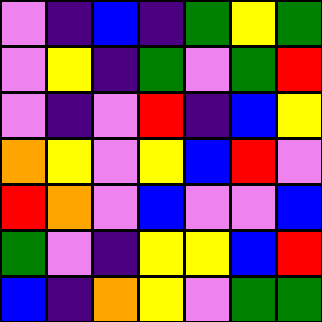[["violet", "indigo", "blue", "indigo", "green", "yellow", "green"], ["violet", "yellow", "indigo", "green", "violet", "green", "red"], ["violet", "indigo", "violet", "red", "indigo", "blue", "yellow"], ["orange", "yellow", "violet", "yellow", "blue", "red", "violet"], ["red", "orange", "violet", "blue", "violet", "violet", "blue"], ["green", "violet", "indigo", "yellow", "yellow", "blue", "red"], ["blue", "indigo", "orange", "yellow", "violet", "green", "green"]]